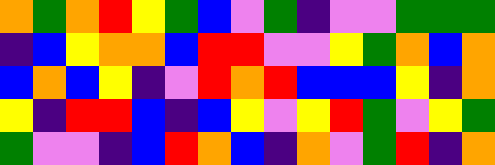[["orange", "green", "orange", "red", "yellow", "green", "blue", "violet", "green", "indigo", "violet", "violet", "green", "green", "green"], ["indigo", "blue", "yellow", "orange", "orange", "blue", "red", "red", "violet", "violet", "yellow", "green", "orange", "blue", "orange"], ["blue", "orange", "blue", "yellow", "indigo", "violet", "red", "orange", "red", "blue", "blue", "blue", "yellow", "indigo", "orange"], ["yellow", "indigo", "red", "red", "blue", "indigo", "blue", "yellow", "violet", "yellow", "red", "green", "violet", "yellow", "green"], ["green", "violet", "violet", "indigo", "blue", "red", "orange", "blue", "indigo", "orange", "violet", "green", "red", "indigo", "orange"]]